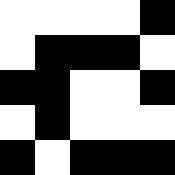[["white", "white", "white", "white", "black"], ["white", "black", "black", "black", "white"], ["black", "black", "white", "white", "black"], ["white", "black", "white", "white", "white"], ["black", "white", "black", "black", "black"]]